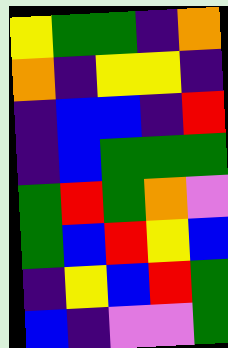[["yellow", "green", "green", "indigo", "orange"], ["orange", "indigo", "yellow", "yellow", "indigo"], ["indigo", "blue", "blue", "indigo", "red"], ["indigo", "blue", "green", "green", "green"], ["green", "red", "green", "orange", "violet"], ["green", "blue", "red", "yellow", "blue"], ["indigo", "yellow", "blue", "red", "green"], ["blue", "indigo", "violet", "violet", "green"]]